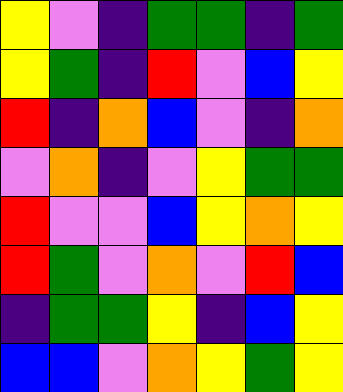[["yellow", "violet", "indigo", "green", "green", "indigo", "green"], ["yellow", "green", "indigo", "red", "violet", "blue", "yellow"], ["red", "indigo", "orange", "blue", "violet", "indigo", "orange"], ["violet", "orange", "indigo", "violet", "yellow", "green", "green"], ["red", "violet", "violet", "blue", "yellow", "orange", "yellow"], ["red", "green", "violet", "orange", "violet", "red", "blue"], ["indigo", "green", "green", "yellow", "indigo", "blue", "yellow"], ["blue", "blue", "violet", "orange", "yellow", "green", "yellow"]]